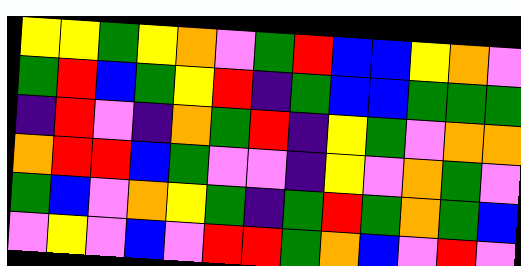[["yellow", "yellow", "green", "yellow", "orange", "violet", "green", "red", "blue", "blue", "yellow", "orange", "violet"], ["green", "red", "blue", "green", "yellow", "red", "indigo", "green", "blue", "blue", "green", "green", "green"], ["indigo", "red", "violet", "indigo", "orange", "green", "red", "indigo", "yellow", "green", "violet", "orange", "orange"], ["orange", "red", "red", "blue", "green", "violet", "violet", "indigo", "yellow", "violet", "orange", "green", "violet"], ["green", "blue", "violet", "orange", "yellow", "green", "indigo", "green", "red", "green", "orange", "green", "blue"], ["violet", "yellow", "violet", "blue", "violet", "red", "red", "green", "orange", "blue", "violet", "red", "violet"]]